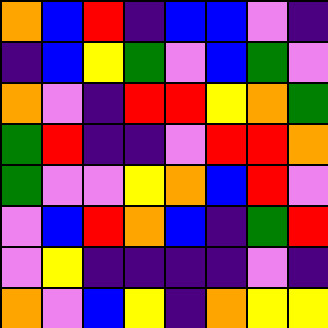[["orange", "blue", "red", "indigo", "blue", "blue", "violet", "indigo"], ["indigo", "blue", "yellow", "green", "violet", "blue", "green", "violet"], ["orange", "violet", "indigo", "red", "red", "yellow", "orange", "green"], ["green", "red", "indigo", "indigo", "violet", "red", "red", "orange"], ["green", "violet", "violet", "yellow", "orange", "blue", "red", "violet"], ["violet", "blue", "red", "orange", "blue", "indigo", "green", "red"], ["violet", "yellow", "indigo", "indigo", "indigo", "indigo", "violet", "indigo"], ["orange", "violet", "blue", "yellow", "indigo", "orange", "yellow", "yellow"]]